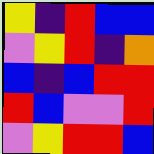[["yellow", "indigo", "red", "blue", "blue"], ["violet", "yellow", "red", "indigo", "orange"], ["blue", "indigo", "blue", "red", "red"], ["red", "blue", "violet", "violet", "red"], ["violet", "yellow", "red", "red", "blue"]]